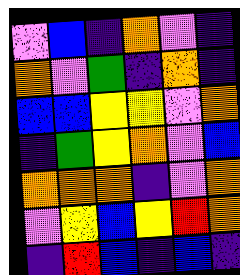[["violet", "blue", "indigo", "orange", "violet", "indigo"], ["orange", "violet", "green", "indigo", "orange", "indigo"], ["blue", "blue", "yellow", "yellow", "violet", "orange"], ["indigo", "green", "yellow", "orange", "violet", "blue"], ["orange", "orange", "orange", "indigo", "violet", "orange"], ["violet", "yellow", "blue", "yellow", "red", "orange"], ["indigo", "red", "blue", "indigo", "blue", "indigo"]]